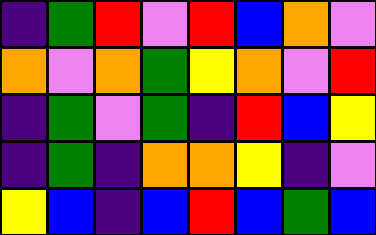[["indigo", "green", "red", "violet", "red", "blue", "orange", "violet"], ["orange", "violet", "orange", "green", "yellow", "orange", "violet", "red"], ["indigo", "green", "violet", "green", "indigo", "red", "blue", "yellow"], ["indigo", "green", "indigo", "orange", "orange", "yellow", "indigo", "violet"], ["yellow", "blue", "indigo", "blue", "red", "blue", "green", "blue"]]